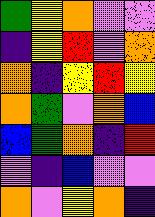[["green", "yellow", "orange", "violet", "violet"], ["indigo", "yellow", "red", "violet", "orange"], ["orange", "indigo", "yellow", "red", "yellow"], ["orange", "green", "violet", "orange", "blue"], ["blue", "green", "orange", "indigo", "red"], ["violet", "indigo", "blue", "violet", "violet"], ["orange", "violet", "yellow", "orange", "indigo"]]